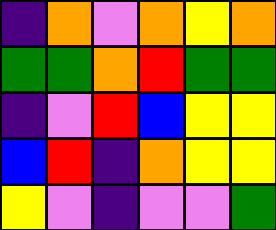[["indigo", "orange", "violet", "orange", "yellow", "orange"], ["green", "green", "orange", "red", "green", "green"], ["indigo", "violet", "red", "blue", "yellow", "yellow"], ["blue", "red", "indigo", "orange", "yellow", "yellow"], ["yellow", "violet", "indigo", "violet", "violet", "green"]]